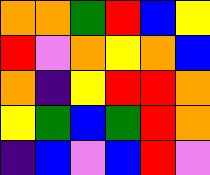[["orange", "orange", "green", "red", "blue", "yellow"], ["red", "violet", "orange", "yellow", "orange", "blue"], ["orange", "indigo", "yellow", "red", "red", "orange"], ["yellow", "green", "blue", "green", "red", "orange"], ["indigo", "blue", "violet", "blue", "red", "violet"]]